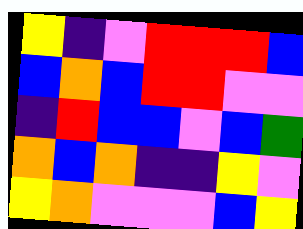[["yellow", "indigo", "violet", "red", "red", "red", "blue"], ["blue", "orange", "blue", "red", "red", "violet", "violet"], ["indigo", "red", "blue", "blue", "violet", "blue", "green"], ["orange", "blue", "orange", "indigo", "indigo", "yellow", "violet"], ["yellow", "orange", "violet", "violet", "violet", "blue", "yellow"]]